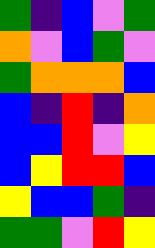[["green", "indigo", "blue", "violet", "green"], ["orange", "violet", "blue", "green", "violet"], ["green", "orange", "orange", "orange", "blue"], ["blue", "indigo", "red", "indigo", "orange"], ["blue", "blue", "red", "violet", "yellow"], ["blue", "yellow", "red", "red", "blue"], ["yellow", "blue", "blue", "green", "indigo"], ["green", "green", "violet", "red", "yellow"]]